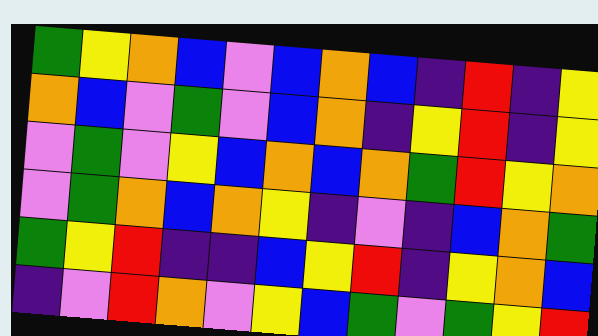[["green", "yellow", "orange", "blue", "violet", "blue", "orange", "blue", "indigo", "red", "indigo", "yellow"], ["orange", "blue", "violet", "green", "violet", "blue", "orange", "indigo", "yellow", "red", "indigo", "yellow"], ["violet", "green", "violet", "yellow", "blue", "orange", "blue", "orange", "green", "red", "yellow", "orange"], ["violet", "green", "orange", "blue", "orange", "yellow", "indigo", "violet", "indigo", "blue", "orange", "green"], ["green", "yellow", "red", "indigo", "indigo", "blue", "yellow", "red", "indigo", "yellow", "orange", "blue"], ["indigo", "violet", "red", "orange", "violet", "yellow", "blue", "green", "violet", "green", "yellow", "red"]]